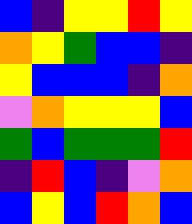[["blue", "indigo", "yellow", "yellow", "red", "yellow"], ["orange", "yellow", "green", "blue", "blue", "indigo"], ["yellow", "blue", "blue", "blue", "indigo", "orange"], ["violet", "orange", "yellow", "yellow", "yellow", "blue"], ["green", "blue", "green", "green", "green", "red"], ["indigo", "red", "blue", "indigo", "violet", "orange"], ["blue", "yellow", "blue", "red", "orange", "blue"]]